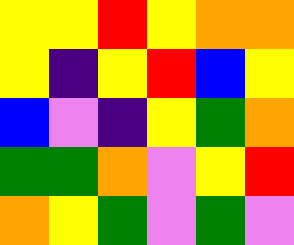[["yellow", "yellow", "red", "yellow", "orange", "orange"], ["yellow", "indigo", "yellow", "red", "blue", "yellow"], ["blue", "violet", "indigo", "yellow", "green", "orange"], ["green", "green", "orange", "violet", "yellow", "red"], ["orange", "yellow", "green", "violet", "green", "violet"]]